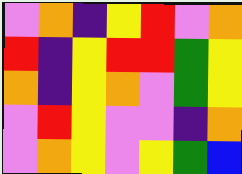[["violet", "orange", "indigo", "yellow", "red", "violet", "orange"], ["red", "indigo", "yellow", "red", "red", "green", "yellow"], ["orange", "indigo", "yellow", "orange", "violet", "green", "yellow"], ["violet", "red", "yellow", "violet", "violet", "indigo", "orange"], ["violet", "orange", "yellow", "violet", "yellow", "green", "blue"]]